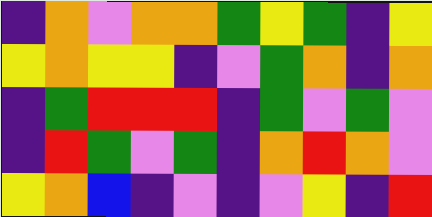[["indigo", "orange", "violet", "orange", "orange", "green", "yellow", "green", "indigo", "yellow"], ["yellow", "orange", "yellow", "yellow", "indigo", "violet", "green", "orange", "indigo", "orange"], ["indigo", "green", "red", "red", "red", "indigo", "green", "violet", "green", "violet"], ["indigo", "red", "green", "violet", "green", "indigo", "orange", "red", "orange", "violet"], ["yellow", "orange", "blue", "indigo", "violet", "indigo", "violet", "yellow", "indigo", "red"]]